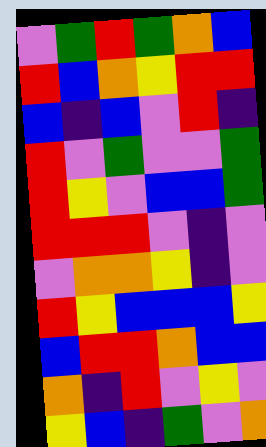[["violet", "green", "red", "green", "orange", "blue"], ["red", "blue", "orange", "yellow", "red", "red"], ["blue", "indigo", "blue", "violet", "red", "indigo"], ["red", "violet", "green", "violet", "violet", "green"], ["red", "yellow", "violet", "blue", "blue", "green"], ["red", "red", "red", "violet", "indigo", "violet"], ["violet", "orange", "orange", "yellow", "indigo", "violet"], ["red", "yellow", "blue", "blue", "blue", "yellow"], ["blue", "red", "red", "orange", "blue", "blue"], ["orange", "indigo", "red", "violet", "yellow", "violet"], ["yellow", "blue", "indigo", "green", "violet", "orange"]]